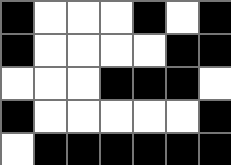[["black", "white", "white", "white", "black", "white", "black"], ["black", "white", "white", "white", "white", "black", "black"], ["white", "white", "white", "black", "black", "black", "white"], ["black", "white", "white", "white", "white", "white", "black"], ["white", "black", "black", "black", "black", "black", "black"]]